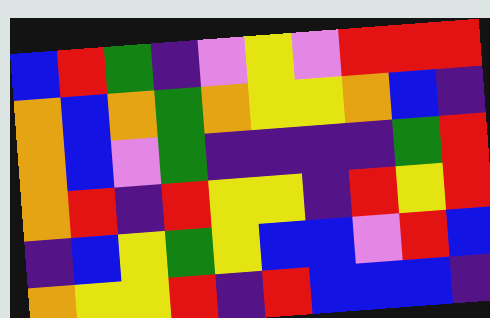[["blue", "red", "green", "indigo", "violet", "yellow", "violet", "red", "red", "red"], ["orange", "blue", "orange", "green", "orange", "yellow", "yellow", "orange", "blue", "indigo"], ["orange", "blue", "violet", "green", "indigo", "indigo", "indigo", "indigo", "green", "red"], ["orange", "red", "indigo", "red", "yellow", "yellow", "indigo", "red", "yellow", "red"], ["indigo", "blue", "yellow", "green", "yellow", "blue", "blue", "violet", "red", "blue"], ["orange", "yellow", "yellow", "red", "indigo", "red", "blue", "blue", "blue", "indigo"]]